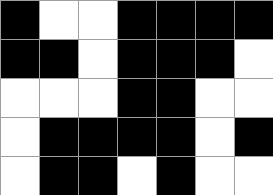[["black", "white", "white", "black", "black", "black", "black"], ["black", "black", "white", "black", "black", "black", "white"], ["white", "white", "white", "black", "black", "white", "white"], ["white", "black", "black", "black", "black", "white", "black"], ["white", "black", "black", "white", "black", "white", "white"]]